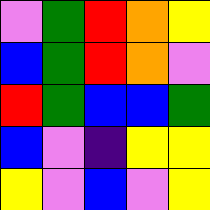[["violet", "green", "red", "orange", "yellow"], ["blue", "green", "red", "orange", "violet"], ["red", "green", "blue", "blue", "green"], ["blue", "violet", "indigo", "yellow", "yellow"], ["yellow", "violet", "blue", "violet", "yellow"]]